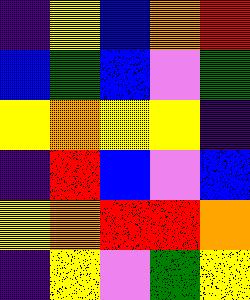[["indigo", "yellow", "blue", "orange", "red"], ["blue", "green", "blue", "violet", "green"], ["yellow", "orange", "yellow", "yellow", "indigo"], ["indigo", "red", "blue", "violet", "blue"], ["yellow", "orange", "red", "red", "orange"], ["indigo", "yellow", "violet", "green", "yellow"]]